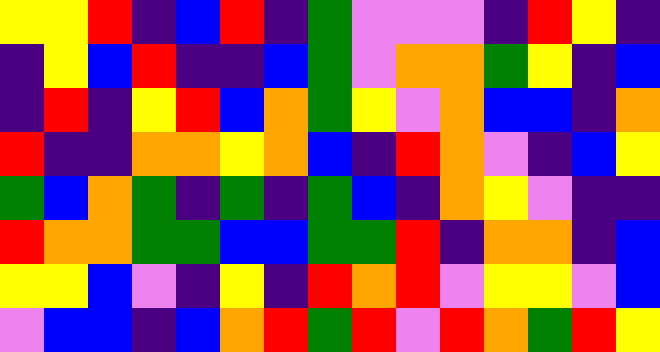[["yellow", "yellow", "red", "indigo", "blue", "red", "indigo", "green", "violet", "violet", "violet", "indigo", "red", "yellow", "indigo"], ["indigo", "yellow", "blue", "red", "indigo", "indigo", "blue", "green", "violet", "orange", "orange", "green", "yellow", "indigo", "blue"], ["indigo", "red", "indigo", "yellow", "red", "blue", "orange", "green", "yellow", "violet", "orange", "blue", "blue", "indigo", "orange"], ["red", "indigo", "indigo", "orange", "orange", "yellow", "orange", "blue", "indigo", "red", "orange", "violet", "indigo", "blue", "yellow"], ["green", "blue", "orange", "green", "indigo", "green", "indigo", "green", "blue", "indigo", "orange", "yellow", "violet", "indigo", "indigo"], ["red", "orange", "orange", "green", "green", "blue", "blue", "green", "green", "red", "indigo", "orange", "orange", "indigo", "blue"], ["yellow", "yellow", "blue", "violet", "indigo", "yellow", "indigo", "red", "orange", "red", "violet", "yellow", "yellow", "violet", "blue"], ["violet", "blue", "blue", "indigo", "blue", "orange", "red", "green", "red", "violet", "red", "orange", "green", "red", "yellow"]]